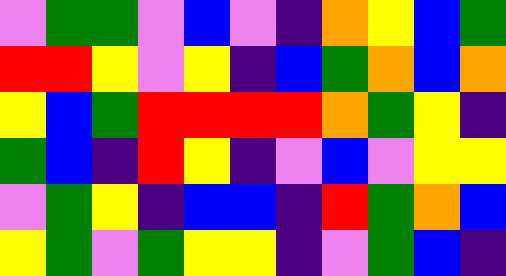[["violet", "green", "green", "violet", "blue", "violet", "indigo", "orange", "yellow", "blue", "green"], ["red", "red", "yellow", "violet", "yellow", "indigo", "blue", "green", "orange", "blue", "orange"], ["yellow", "blue", "green", "red", "red", "red", "red", "orange", "green", "yellow", "indigo"], ["green", "blue", "indigo", "red", "yellow", "indigo", "violet", "blue", "violet", "yellow", "yellow"], ["violet", "green", "yellow", "indigo", "blue", "blue", "indigo", "red", "green", "orange", "blue"], ["yellow", "green", "violet", "green", "yellow", "yellow", "indigo", "violet", "green", "blue", "indigo"]]